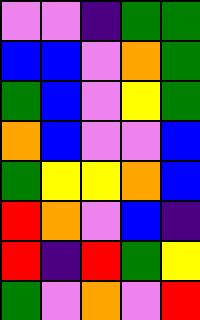[["violet", "violet", "indigo", "green", "green"], ["blue", "blue", "violet", "orange", "green"], ["green", "blue", "violet", "yellow", "green"], ["orange", "blue", "violet", "violet", "blue"], ["green", "yellow", "yellow", "orange", "blue"], ["red", "orange", "violet", "blue", "indigo"], ["red", "indigo", "red", "green", "yellow"], ["green", "violet", "orange", "violet", "red"]]